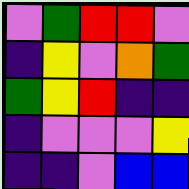[["violet", "green", "red", "red", "violet"], ["indigo", "yellow", "violet", "orange", "green"], ["green", "yellow", "red", "indigo", "indigo"], ["indigo", "violet", "violet", "violet", "yellow"], ["indigo", "indigo", "violet", "blue", "blue"]]